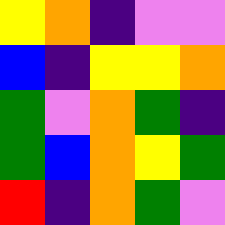[["yellow", "orange", "indigo", "violet", "violet"], ["blue", "indigo", "yellow", "yellow", "orange"], ["green", "violet", "orange", "green", "indigo"], ["green", "blue", "orange", "yellow", "green"], ["red", "indigo", "orange", "green", "violet"]]